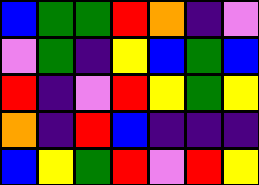[["blue", "green", "green", "red", "orange", "indigo", "violet"], ["violet", "green", "indigo", "yellow", "blue", "green", "blue"], ["red", "indigo", "violet", "red", "yellow", "green", "yellow"], ["orange", "indigo", "red", "blue", "indigo", "indigo", "indigo"], ["blue", "yellow", "green", "red", "violet", "red", "yellow"]]